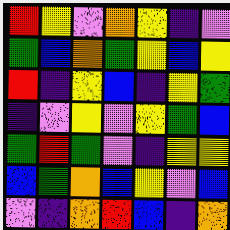[["red", "yellow", "violet", "orange", "yellow", "indigo", "violet"], ["green", "blue", "orange", "green", "yellow", "blue", "yellow"], ["red", "indigo", "yellow", "blue", "indigo", "yellow", "green"], ["indigo", "violet", "yellow", "violet", "yellow", "green", "blue"], ["green", "red", "green", "violet", "indigo", "yellow", "yellow"], ["blue", "green", "orange", "blue", "yellow", "violet", "blue"], ["violet", "indigo", "orange", "red", "blue", "indigo", "orange"]]